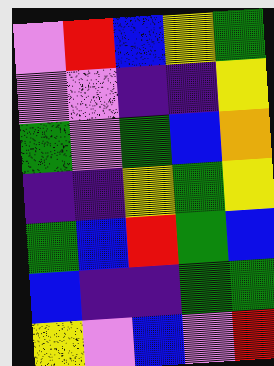[["violet", "red", "blue", "yellow", "green"], ["violet", "violet", "indigo", "indigo", "yellow"], ["green", "violet", "green", "blue", "orange"], ["indigo", "indigo", "yellow", "green", "yellow"], ["green", "blue", "red", "green", "blue"], ["blue", "indigo", "indigo", "green", "green"], ["yellow", "violet", "blue", "violet", "red"]]